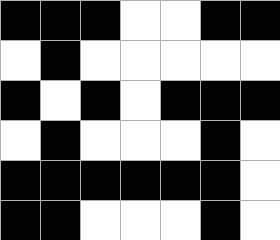[["black", "black", "black", "white", "white", "black", "black"], ["white", "black", "white", "white", "white", "white", "white"], ["black", "white", "black", "white", "black", "black", "black"], ["white", "black", "white", "white", "white", "black", "white"], ["black", "black", "black", "black", "black", "black", "white"], ["black", "black", "white", "white", "white", "black", "white"]]